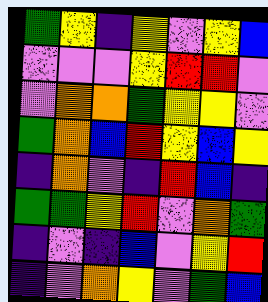[["green", "yellow", "indigo", "yellow", "violet", "yellow", "blue"], ["violet", "violet", "violet", "yellow", "red", "red", "violet"], ["violet", "orange", "orange", "green", "yellow", "yellow", "violet"], ["green", "orange", "blue", "red", "yellow", "blue", "yellow"], ["indigo", "orange", "violet", "indigo", "red", "blue", "indigo"], ["green", "green", "yellow", "red", "violet", "orange", "green"], ["indigo", "violet", "indigo", "blue", "violet", "yellow", "red"], ["indigo", "violet", "orange", "yellow", "violet", "green", "blue"]]